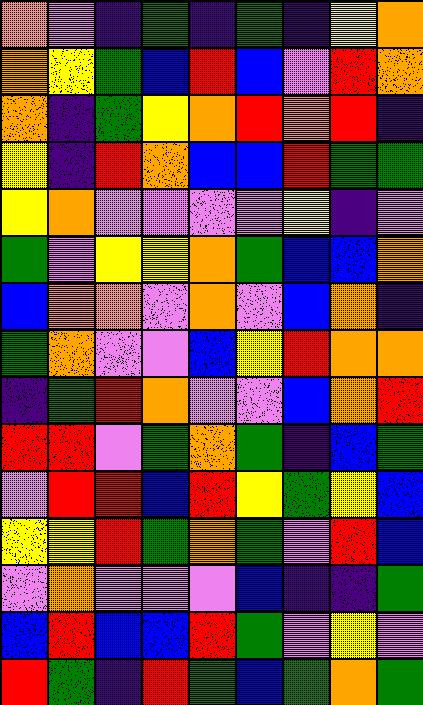[["orange", "violet", "indigo", "green", "indigo", "green", "indigo", "yellow", "orange"], ["orange", "yellow", "green", "blue", "red", "blue", "violet", "red", "orange"], ["orange", "indigo", "green", "yellow", "orange", "red", "orange", "red", "indigo"], ["yellow", "indigo", "red", "orange", "blue", "blue", "red", "green", "green"], ["yellow", "orange", "violet", "violet", "violet", "violet", "yellow", "indigo", "violet"], ["green", "violet", "yellow", "yellow", "orange", "green", "blue", "blue", "orange"], ["blue", "orange", "orange", "violet", "orange", "violet", "blue", "orange", "indigo"], ["green", "orange", "violet", "violet", "blue", "yellow", "red", "orange", "orange"], ["indigo", "green", "red", "orange", "violet", "violet", "blue", "orange", "red"], ["red", "red", "violet", "green", "orange", "green", "indigo", "blue", "green"], ["violet", "red", "red", "blue", "red", "yellow", "green", "yellow", "blue"], ["yellow", "yellow", "red", "green", "orange", "green", "violet", "red", "blue"], ["violet", "orange", "violet", "violet", "violet", "blue", "indigo", "indigo", "green"], ["blue", "red", "blue", "blue", "red", "green", "violet", "yellow", "violet"], ["red", "green", "indigo", "red", "green", "blue", "green", "orange", "green"]]